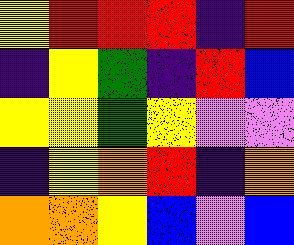[["yellow", "red", "red", "red", "indigo", "red"], ["indigo", "yellow", "green", "indigo", "red", "blue"], ["yellow", "yellow", "green", "yellow", "violet", "violet"], ["indigo", "yellow", "orange", "red", "indigo", "orange"], ["orange", "orange", "yellow", "blue", "violet", "blue"]]